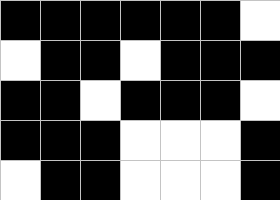[["black", "black", "black", "black", "black", "black", "white"], ["white", "black", "black", "white", "black", "black", "black"], ["black", "black", "white", "black", "black", "black", "white"], ["black", "black", "black", "white", "white", "white", "black"], ["white", "black", "black", "white", "white", "white", "black"]]